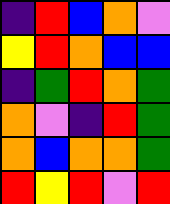[["indigo", "red", "blue", "orange", "violet"], ["yellow", "red", "orange", "blue", "blue"], ["indigo", "green", "red", "orange", "green"], ["orange", "violet", "indigo", "red", "green"], ["orange", "blue", "orange", "orange", "green"], ["red", "yellow", "red", "violet", "red"]]